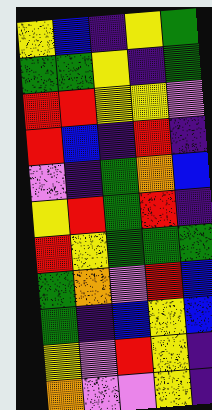[["yellow", "blue", "indigo", "yellow", "green"], ["green", "green", "yellow", "indigo", "green"], ["red", "red", "yellow", "yellow", "violet"], ["red", "blue", "indigo", "red", "indigo"], ["violet", "indigo", "green", "orange", "blue"], ["yellow", "red", "green", "red", "indigo"], ["red", "yellow", "green", "green", "green"], ["green", "orange", "violet", "red", "blue"], ["green", "indigo", "blue", "yellow", "blue"], ["yellow", "violet", "red", "yellow", "indigo"], ["orange", "violet", "violet", "yellow", "indigo"]]